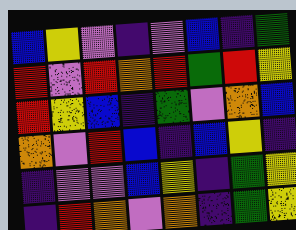[["blue", "yellow", "violet", "indigo", "violet", "blue", "indigo", "green"], ["red", "violet", "red", "orange", "red", "green", "red", "yellow"], ["red", "yellow", "blue", "indigo", "green", "violet", "orange", "blue"], ["orange", "violet", "red", "blue", "indigo", "blue", "yellow", "indigo"], ["indigo", "violet", "violet", "blue", "yellow", "indigo", "green", "yellow"], ["indigo", "red", "orange", "violet", "orange", "indigo", "green", "yellow"]]